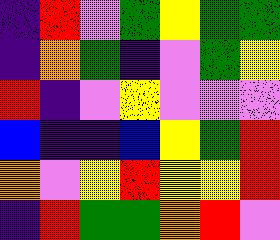[["indigo", "red", "violet", "green", "yellow", "green", "green"], ["indigo", "orange", "green", "indigo", "violet", "green", "yellow"], ["red", "indigo", "violet", "yellow", "violet", "violet", "violet"], ["blue", "indigo", "indigo", "blue", "yellow", "green", "red"], ["orange", "violet", "yellow", "red", "yellow", "yellow", "red"], ["indigo", "red", "green", "green", "orange", "red", "violet"]]